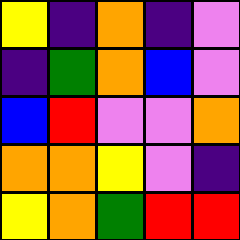[["yellow", "indigo", "orange", "indigo", "violet"], ["indigo", "green", "orange", "blue", "violet"], ["blue", "red", "violet", "violet", "orange"], ["orange", "orange", "yellow", "violet", "indigo"], ["yellow", "orange", "green", "red", "red"]]